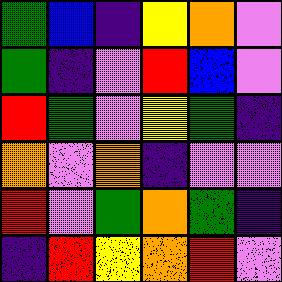[["green", "blue", "indigo", "yellow", "orange", "violet"], ["green", "indigo", "violet", "red", "blue", "violet"], ["red", "green", "violet", "yellow", "green", "indigo"], ["orange", "violet", "orange", "indigo", "violet", "violet"], ["red", "violet", "green", "orange", "green", "indigo"], ["indigo", "red", "yellow", "orange", "red", "violet"]]